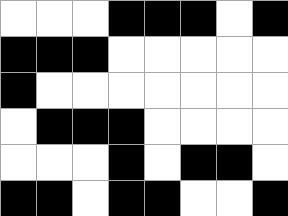[["white", "white", "white", "black", "black", "black", "white", "black"], ["black", "black", "black", "white", "white", "white", "white", "white"], ["black", "white", "white", "white", "white", "white", "white", "white"], ["white", "black", "black", "black", "white", "white", "white", "white"], ["white", "white", "white", "black", "white", "black", "black", "white"], ["black", "black", "white", "black", "black", "white", "white", "black"]]